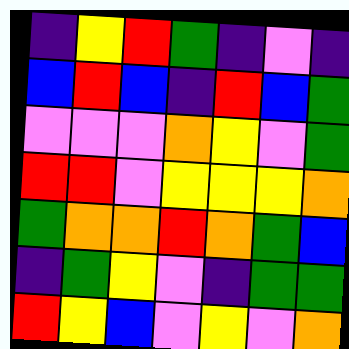[["indigo", "yellow", "red", "green", "indigo", "violet", "indigo"], ["blue", "red", "blue", "indigo", "red", "blue", "green"], ["violet", "violet", "violet", "orange", "yellow", "violet", "green"], ["red", "red", "violet", "yellow", "yellow", "yellow", "orange"], ["green", "orange", "orange", "red", "orange", "green", "blue"], ["indigo", "green", "yellow", "violet", "indigo", "green", "green"], ["red", "yellow", "blue", "violet", "yellow", "violet", "orange"]]